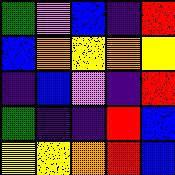[["green", "violet", "blue", "indigo", "red"], ["blue", "orange", "yellow", "orange", "yellow"], ["indigo", "blue", "violet", "indigo", "red"], ["green", "indigo", "indigo", "red", "blue"], ["yellow", "yellow", "orange", "red", "blue"]]